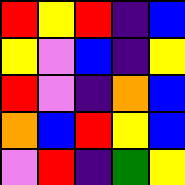[["red", "yellow", "red", "indigo", "blue"], ["yellow", "violet", "blue", "indigo", "yellow"], ["red", "violet", "indigo", "orange", "blue"], ["orange", "blue", "red", "yellow", "blue"], ["violet", "red", "indigo", "green", "yellow"]]